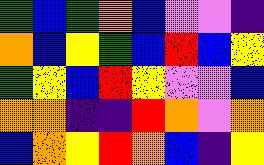[["green", "blue", "green", "orange", "blue", "violet", "violet", "indigo"], ["orange", "blue", "yellow", "green", "blue", "red", "blue", "yellow"], ["green", "yellow", "blue", "red", "yellow", "violet", "violet", "blue"], ["orange", "orange", "indigo", "indigo", "red", "orange", "violet", "orange"], ["blue", "orange", "yellow", "red", "orange", "blue", "indigo", "yellow"]]